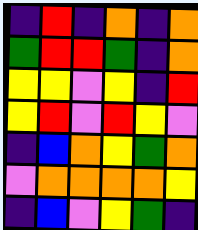[["indigo", "red", "indigo", "orange", "indigo", "orange"], ["green", "red", "red", "green", "indigo", "orange"], ["yellow", "yellow", "violet", "yellow", "indigo", "red"], ["yellow", "red", "violet", "red", "yellow", "violet"], ["indigo", "blue", "orange", "yellow", "green", "orange"], ["violet", "orange", "orange", "orange", "orange", "yellow"], ["indigo", "blue", "violet", "yellow", "green", "indigo"]]